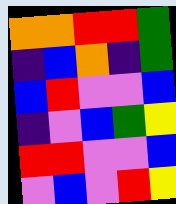[["orange", "orange", "red", "red", "green"], ["indigo", "blue", "orange", "indigo", "green"], ["blue", "red", "violet", "violet", "blue"], ["indigo", "violet", "blue", "green", "yellow"], ["red", "red", "violet", "violet", "blue"], ["violet", "blue", "violet", "red", "yellow"]]